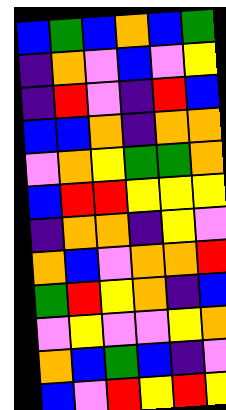[["blue", "green", "blue", "orange", "blue", "green"], ["indigo", "orange", "violet", "blue", "violet", "yellow"], ["indigo", "red", "violet", "indigo", "red", "blue"], ["blue", "blue", "orange", "indigo", "orange", "orange"], ["violet", "orange", "yellow", "green", "green", "orange"], ["blue", "red", "red", "yellow", "yellow", "yellow"], ["indigo", "orange", "orange", "indigo", "yellow", "violet"], ["orange", "blue", "violet", "orange", "orange", "red"], ["green", "red", "yellow", "orange", "indigo", "blue"], ["violet", "yellow", "violet", "violet", "yellow", "orange"], ["orange", "blue", "green", "blue", "indigo", "violet"], ["blue", "violet", "red", "yellow", "red", "yellow"]]